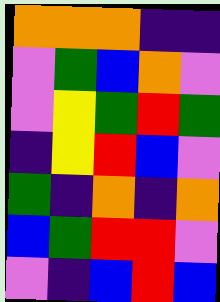[["orange", "orange", "orange", "indigo", "indigo"], ["violet", "green", "blue", "orange", "violet"], ["violet", "yellow", "green", "red", "green"], ["indigo", "yellow", "red", "blue", "violet"], ["green", "indigo", "orange", "indigo", "orange"], ["blue", "green", "red", "red", "violet"], ["violet", "indigo", "blue", "red", "blue"]]